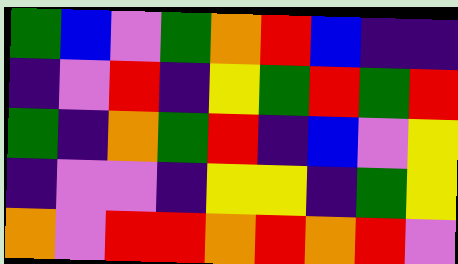[["green", "blue", "violet", "green", "orange", "red", "blue", "indigo", "indigo"], ["indigo", "violet", "red", "indigo", "yellow", "green", "red", "green", "red"], ["green", "indigo", "orange", "green", "red", "indigo", "blue", "violet", "yellow"], ["indigo", "violet", "violet", "indigo", "yellow", "yellow", "indigo", "green", "yellow"], ["orange", "violet", "red", "red", "orange", "red", "orange", "red", "violet"]]